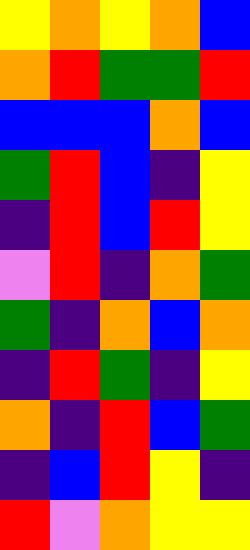[["yellow", "orange", "yellow", "orange", "blue"], ["orange", "red", "green", "green", "red"], ["blue", "blue", "blue", "orange", "blue"], ["green", "red", "blue", "indigo", "yellow"], ["indigo", "red", "blue", "red", "yellow"], ["violet", "red", "indigo", "orange", "green"], ["green", "indigo", "orange", "blue", "orange"], ["indigo", "red", "green", "indigo", "yellow"], ["orange", "indigo", "red", "blue", "green"], ["indigo", "blue", "red", "yellow", "indigo"], ["red", "violet", "orange", "yellow", "yellow"]]